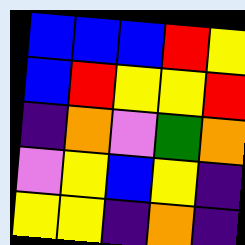[["blue", "blue", "blue", "red", "yellow"], ["blue", "red", "yellow", "yellow", "red"], ["indigo", "orange", "violet", "green", "orange"], ["violet", "yellow", "blue", "yellow", "indigo"], ["yellow", "yellow", "indigo", "orange", "indigo"]]